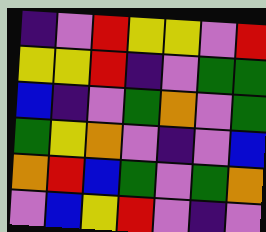[["indigo", "violet", "red", "yellow", "yellow", "violet", "red"], ["yellow", "yellow", "red", "indigo", "violet", "green", "green"], ["blue", "indigo", "violet", "green", "orange", "violet", "green"], ["green", "yellow", "orange", "violet", "indigo", "violet", "blue"], ["orange", "red", "blue", "green", "violet", "green", "orange"], ["violet", "blue", "yellow", "red", "violet", "indigo", "violet"]]